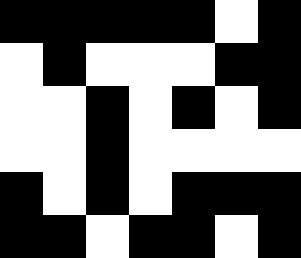[["black", "black", "black", "black", "black", "white", "black"], ["white", "black", "white", "white", "white", "black", "black"], ["white", "white", "black", "white", "black", "white", "black"], ["white", "white", "black", "white", "white", "white", "white"], ["black", "white", "black", "white", "black", "black", "black"], ["black", "black", "white", "black", "black", "white", "black"]]